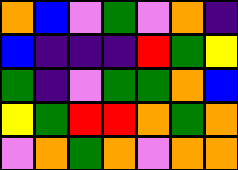[["orange", "blue", "violet", "green", "violet", "orange", "indigo"], ["blue", "indigo", "indigo", "indigo", "red", "green", "yellow"], ["green", "indigo", "violet", "green", "green", "orange", "blue"], ["yellow", "green", "red", "red", "orange", "green", "orange"], ["violet", "orange", "green", "orange", "violet", "orange", "orange"]]